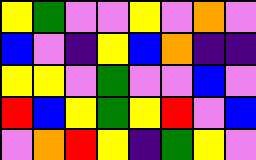[["yellow", "green", "violet", "violet", "yellow", "violet", "orange", "violet"], ["blue", "violet", "indigo", "yellow", "blue", "orange", "indigo", "indigo"], ["yellow", "yellow", "violet", "green", "violet", "violet", "blue", "violet"], ["red", "blue", "yellow", "green", "yellow", "red", "violet", "blue"], ["violet", "orange", "red", "yellow", "indigo", "green", "yellow", "violet"]]